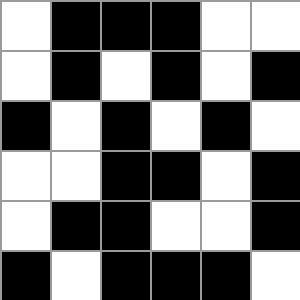[["white", "black", "black", "black", "white", "white"], ["white", "black", "white", "black", "white", "black"], ["black", "white", "black", "white", "black", "white"], ["white", "white", "black", "black", "white", "black"], ["white", "black", "black", "white", "white", "black"], ["black", "white", "black", "black", "black", "white"]]